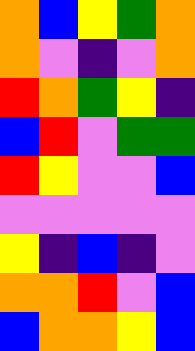[["orange", "blue", "yellow", "green", "orange"], ["orange", "violet", "indigo", "violet", "orange"], ["red", "orange", "green", "yellow", "indigo"], ["blue", "red", "violet", "green", "green"], ["red", "yellow", "violet", "violet", "blue"], ["violet", "violet", "violet", "violet", "violet"], ["yellow", "indigo", "blue", "indigo", "violet"], ["orange", "orange", "red", "violet", "blue"], ["blue", "orange", "orange", "yellow", "blue"]]